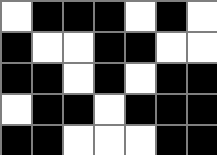[["white", "black", "black", "black", "white", "black", "white"], ["black", "white", "white", "black", "black", "white", "white"], ["black", "black", "white", "black", "white", "black", "black"], ["white", "black", "black", "white", "black", "black", "black"], ["black", "black", "white", "white", "white", "black", "black"]]